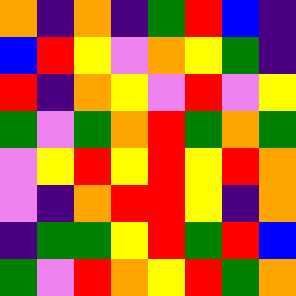[["orange", "indigo", "orange", "indigo", "green", "red", "blue", "indigo"], ["blue", "red", "yellow", "violet", "orange", "yellow", "green", "indigo"], ["red", "indigo", "orange", "yellow", "violet", "red", "violet", "yellow"], ["green", "violet", "green", "orange", "red", "green", "orange", "green"], ["violet", "yellow", "red", "yellow", "red", "yellow", "red", "orange"], ["violet", "indigo", "orange", "red", "red", "yellow", "indigo", "orange"], ["indigo", "green", "green", "yellow", "red", "green", "red", "blue"], ["green", "violet", "red", "orange", "yellow", "red", "green", "orange"]]